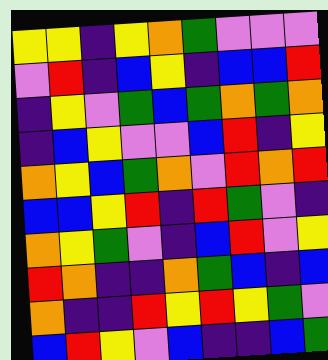[["yellow", "yellow", "indigo", "yellow", "orange", "green", "violet", "violet", "violet"], ["violet", "red", "indigo", "blue", "yellow", "indigo", "blue", "blue", "red"], ["indigo", "yellow", "violet", "green", "blue", "green", "orange", "green", "orange"], ["indigo", "blue", "yellow", "violet", "violet", "blue", "red", "indigo", "yellow"], ["orange", "yellow", "blue", "green", "orange", "violet", "red", "orange", "red"], ["blue", "blue", "yellow", "red", "indigo", "red", "green", "violet", "indigo"], ["orange", "yellow", "green", "violet", "indigo", "blue", "red", "violet", "yellow"], ["red", "orange", "indigo", "indigo", "orange", "green", "blue", "indigo", "blue"], ["orange", "indigo", "indigo", "red", "yellow", "red", "yellow", "green", "violet"], ["blue", "red", "yellow", "violet", "blue", "indigo", "indigo", "blue", "green"]]